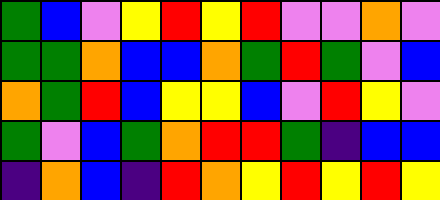[["green", "blue", "violet", "yellow", "red", "yellow", "red", "violet", "violet", "orange", "violet"], ["green", "green", "orange", "blue", "blue", "orange", "green", "red", "green", "violet", "blue"], ["orange", "green", "red", "blue", "yellow", "yellow", "blue", "violet", "red", "yellow", "violet"], ["green", "violet", "blue", "green", "orange", "red", "red", "green", "indigo", "blue", "blue"], ["indigo", "orange", "blue", "indigo", "red", "orange", "yellow", "red", "yellow", "red", "yellow"]]